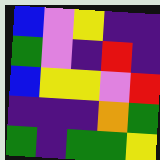[["blue", "violet", "yellow", "indigo", "indigo"], ["green", "violet", "indigo", "red", "indigo"], ["blue", "yellow", "yellow", "violet", "red"], ["indigo", "indigo", "indigo", "orange", "green"], ["green", "indigo", "green", "green", "yellow"]]